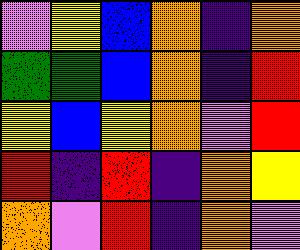[["violet", "yellow", "blue", "orange", "indigo", "orange"], ["green", "green", "blue", "orange", "indigo", "red"], ["yellow", "blue", "yellow", "orange", "violet", "red"], ["red", "indigo", "red", "indigo", "orange", "yellow"], ["orange", "violet", "red", "indigo", "orange", "violet"]]